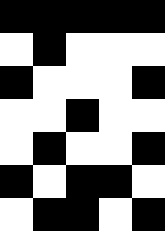[["black", "black", "black", "black", "black"], ["white", "black", "white", "white", "white"], ["black", "white", "white", "white", "black"], ["white", "white", "black", "white", "white"], ["white", "black", "white", "white", "black"], ["black", "white", "black", "black", "white"], ["white", "black", "black", "white", "black"]]